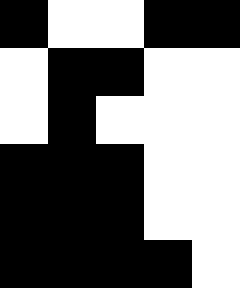[["black", "white", "white", "black", "black"], ["white", "black", "black", "white", "white"], ["white", "black", "white", "white", "white"], ["black", "black", "black", "white", "white"], ["black", "black", "black", "white", "white"], ["black", "black", "black", "black", "white"]]